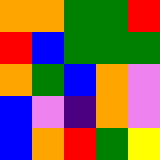[["orange", "orange", "green", "green", "red"], ["red", "blue", "green", "green", "green"], ["orange", "green", "blue", "orange", "violet"], ["blue", "violet", "indigo", "orange", "violet"], ["blue", "orange", "red", "green", "yellow"]]